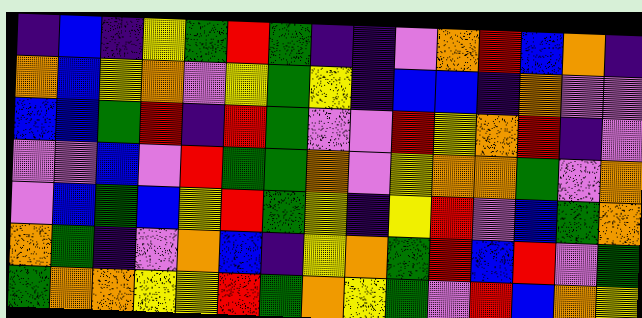[["indigo", "blue", "indigo", "yellow", "green", "red", "green", "indigo", "indigo", "violet", "orange", "red", "blue", "orange", "indigo"], ["orange", "blue", "yellow", "orange", "violet", "yellow", "green", "yellow", "indigo", "blue", "blue", "indigo", "orange", "violet", "violet"], ["blue", "blue", "green", "red", "indigo", "red", "green", "violet", "violet", "red", "yellow", "orange", "red", "indigo", "violet"], ["violet", "violet", "blue", "violet", "red", "green", "green", "orange", "violet", "yellow", "orange", "orange", "green", "violet", "orange"], ["violet", "blue", "green", "blue", "yellow", "red", "green", "yellow", "indigo", "yellow", "red", "violet", "blue", "green", "orange"], ["orange", "green", "indigo", "violet", "orange", "blue", "indigo", "yellow", "orange", "green", "red", "blue", "red", "violet", "green"], ["green", "orange", "orange", "yellow", "yellow", "red", "green", "orange", "yellow", "green", "violet", "red", "blue", "orange", "yellow"]]